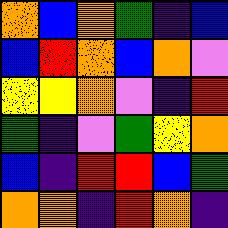[["orange", "blue", "orange", "green", "indigo", "blue"], ["blue", "red", "orange", "blue", "orange", "violet"], ["yellow", "yellow", "orange", "violet", "indigo", "red"], ["green", "indigo", "violet", "green", "yellow", "orange"], ["blue", "indigo", "red", "red", "blue", "green"], ["orange", "orange", "indigo", "red", "orange", "indigo"]]